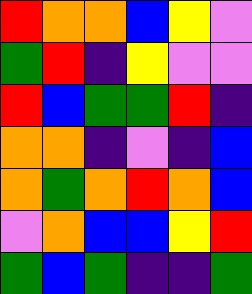[["red", "orange", "orange", "blue", "yellow", "violet"], ["green", "red", "indigo", "yellow", "violet", "violet"], ["red", "blue", "green", "green", "red", "indigo"], ["orange", "orange", "indigo", "violet", "indigo", "blue"], ["orange", "green", "orange", "red", "orange", "blue"], ["violet", "orange", "blue", "blue", "yellow", "red"], ["green", "blue", "green", "indigo", "indigo", "green"]]